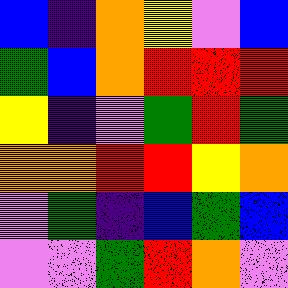[["blue", "indigo", "orange", "yellow", "violet", "blue"], ["green", "blue", "orange", "red", "red", "red"], ["yellow", "indigo", "violet", "green", "red", "green"], ["orange", "orange", "red", "red", "yellow", "orange"], ["violet", "green", "indigo", "blue", "green", "blue"], ["violet", "violet", "green", "red", "orange", "violet"]]